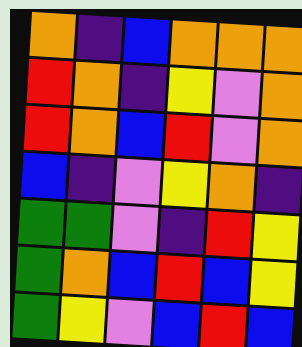[["orange", "indigo", "blue", "orange", "orange", "orange"], ["red", "orange", "indigo", "yellow", "violet", "orange"], ["red", "orange", "blue", "red", "violet", "orange"], ["blue", "indigo", "violet", "yellow", "orange", "indigo"], ["green", "green", "violet", "indigo", "red", "yellow"], ["green", "orange", "blue", "red", "blue", "yellow"], ["green", "yellow", "violet", "blue", "red", "blue"]]